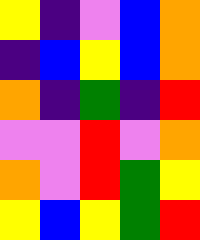[["yellow", "indigo", "violet", "blue", "orange"], ["indigo", "blue", "yellow", "blue", "orange"], ["orange", "indigo", "green", "indigo", "red"], ["violet", "violet", "red", "violet", "orange"], ["orange", "violet", "red", "green", "yellow"], ["yellow", "blue", "yellow", "green", "red"]]